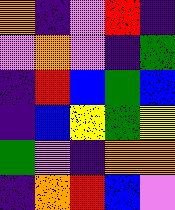[["orange", "indigo", "violet", "red", "indigo"], ["violet", "orange", "violet", "indigo", "green"], ["indigo", "red", "blue", "green", "blue"], ["indigo", "blue", "yellow", "green", "yellow"], ["green", "violet", "indigo", "orange", "orange"], ["indigo", "orange", "red", "blue", "violet"]]